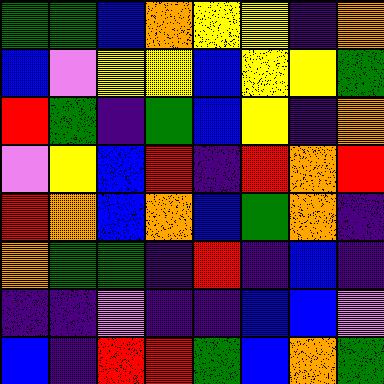[["green", "green", "blue", "orange", "yellow", "yellow", "indigo", "orange"], ["blue", "violet", "yellow", "yellow", "blue", "yellow", "yellow", "green"], ["red", "green", "indigo", "green", "blue", "yellow", "indigo", "orange"], ["violet", "yellow", "blue", "red", "indigo", "red", "orange", "red"], ["red", "orange", "blue", "orange", "blue", "green", "orange", "indigo"], ["orange", "green", "green", "indigo", "red", "indigo", "blue", "indigo"], ["indigo", "indigo", "violet", "indigo", "indigo", "blue", "blue", "violet"], ["blue", "indigo", "red", "red", "green", "blue", "orange", "green"]]